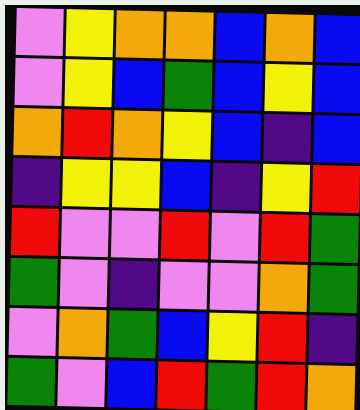[["violet", "yellow", "orange", "orange", "blue", "orange", "blue"], ["violet", "yellow", "blue", "green", "blue", "yellow", "blue"], ["orange", "red", "orange", "yellow", "blue", "indigo", "blue"], ["indigo", "yellow", "yellow", "blue", "indigo", "yellow", "red"], ["red", "violet", "violet", "red", "violet", "red", "green"], ["green", "violet", "indigo", "violet", "violet", "orange", "green"], ["violet", "orange", "green", "blue", "yellow", "red", "indigo"], ["green", "violet", "blue", "red", "green", "red", "orange"]]